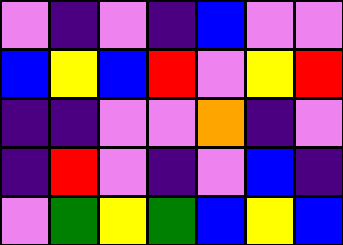[["violet", "indigo", "violet", "indigo", "blue", "violet", "violet"], ["blue", "yellow", "blue", "red", "violet", "yellow", "red"], ["indigo", "indigo", "violet", "violet", "orange", "indigo", "violet"], ["indigo", "red", "violet", "indigo", "violet", "blue", "indigo"], ["violet", "green", "yellow", "green", "blue", "yellow", "blue"]]